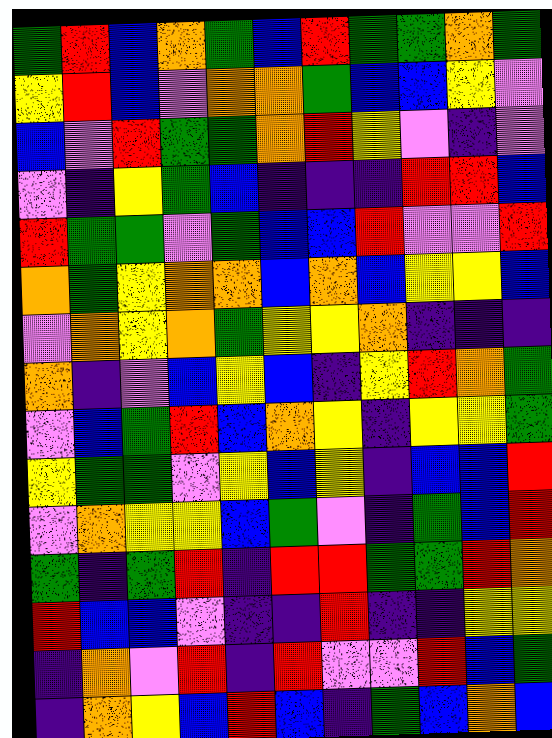[["green", "red", "blue", "orange", "green", "blue", "red", "green", "green", "orange", "green"], ["yellow", "red", "blue", "violet", "orange", "orange", "green", "blue", "blue", "yellow", "violet"], ["blue", "violet", "red", "green", "green", "orange", "red", "yellow", "violet", "indigo", "violet"], ["violet", "indigo", "yellow", "green", "blue", "indigo", "indigo", "indigo", "red", "red", "blue"], ["red", "green", "green", "violet", "green", "blue", "blue", "red", "violet", "violet", "red"], ["orange", "green", "yellow", "orange", "orange", "blue", "orange", "blue", "yellow", "yellow", "blue"], ["violet", "orange", "yellow", "orange", "green", "yellow", "yellow", "orange", "indigo", "indigo", "indigo"], ["orange", "indigo", "violet", "blue", "yellow", "blue", "indigo", "yellow", "red", "orange", "green"], ["violet", "blue", "green", "red", "blue", "orange", "yellow", "indigo", "yellow", "yellow", "green"], ["yellow", "green", "green", "violet", "yellow", "blue", "yellow", "indigo", "blue", "blue", "red"], ["violet", "orange", "yellow", "yellow", "blue", "green", "violet", "indigo", "green", "blue", "red"], ["green", "indigo", "green", "red", "indigo", "red", "red", "green", "green", "red", "orange"], ["red", "blue", "blue", "violet", "indigo", "indigo", "red", "indigo", "indigo", "yellow", "yellow"], ["indigo", "orange", "violet", "red", "indigo", "red", "violet", "violet", "red", "blue", "green"], ["indigo", "orange", "yellow", "blue", "red", "blue", "indigo", "green", "blue", "orange", "blue"]]